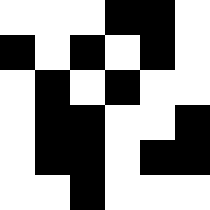[["white", "white", "white", "black", "black", "white"], ["black", "white", "black", "white", "black", "white"], ["white", "black", "white", "black", "white", "white"], ["white", "black", "black", "white", "white", "black"], ["white", "black", "black", "white", "black", "black"], ["white", "white", "black", "white", "white", "white"]]